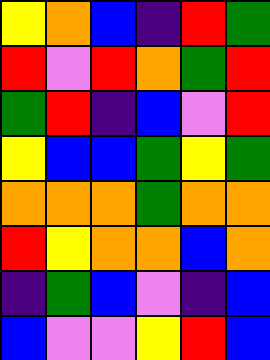[["yellow", "orange", "blue", "indigo", "red", "green"], ["red", "violet", "red", "orange", "green", "red"], ["green", "red", "indigo", "blue", "violet", "red"], ["yellow", "blue", "blue", "green", "yellow", "green"], ["orange", "orange", "orange", "green", "orange", "orange"], ["red", "yellow", "orange", "orange", "blue", "orange"], ["indigo", "green", "blue", "violet", "indigo", "blue"], ["blue", "violet", "violet", "yellow", "red", "blue"]]